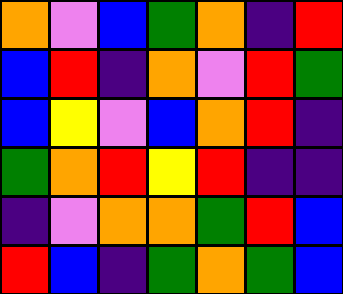[["orange", "violet", "blue", "green", "orange", "indigo", "red"], ["blue", "red", "indigo", "orange", "violet", "red", "green"], ["blue", "yellow", "violet", "blue", "orange", "red", "indigo"], ["green", "orange", "red", "yellow", "red", "indigo", "indigo"], ["indigo", "violet", "orange", "orange", "green", "red", "blue"], ["red", "blue", "indigo", "green", "orange", "green", "blue"]]